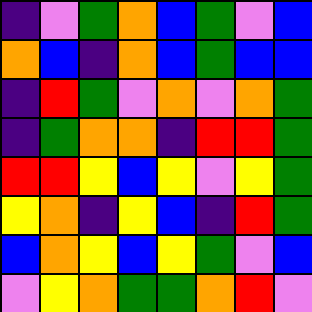[["indigo", "violet", "green", "orange", "blue", "green", "violet", "blue"], ["orange", "blue", "indigo", "orange", "blue", "green", "blue", "blue"], ["indigo", "red", "green", "violet", "orange", "violet", "orange", "green"], ["indigo", "green", "orange", "orange", "indigo", "red", "red", "green"], ["red", "red", "yellow", "blue", "yellow", "violet", "yellow", "green"], ["yellow", "orange", "indigo", "yellow", "blue", "indigo", "red", "green"], ["blue", "orange", "yellow", "blue", "yellow", "green", "violet", "blue"], ["violet", "yellow", "orange", "green", "green", "orange", "red", "violet"]]